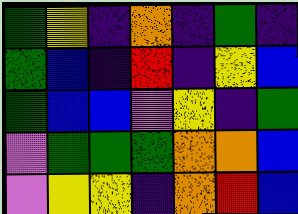[["green", "yellow", "indigo", "orange", "indigo", "green", "indigo"], ["green", "blue", "indigo", "red", "indigo", "yellow", "blue"], ["green", "blue", "blue", "violet", "yellow", "indigo", "green"], ["violet", "green", "green", "green", "orange", "orange", "blue"], ["violet", "yellow", "yellow", "indigo", "orange", "red", "blue"]]